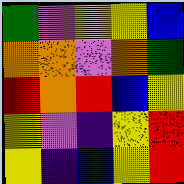[["green", "violet", "yellow", "yellow", "blue"], ["orange", "orange", "violet", "orange", "green"], ["red", "orange", "red", "blue", "yellow"], ["yellow", "violet", "indigo", "yellow", "red"], ["yellow", "indigo", "blue", "yellow", "red"]]